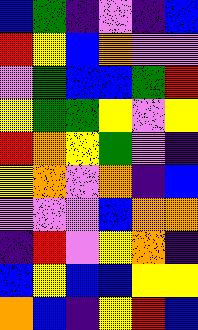[["blue", "green", "indigo", "violet", "indigo", "blue"], ["red", "yellow", "blue", "orange", "violet", "violet"], ["violet", "green", "blue", "blue", "green", "red"], ["yellow", "green", "green", "yellow", "violet", "yellow"], ["red", "orange", "yellow", "green", "violet", "indigo"], ["yellow", "orange", "violet", "orange", "indigo", "blue"], ["violet", "violet", "violet", "blue", "orange", "orange"], ["indigo", "red", "violet", "yellow", "orange", "indigo"], ["blue", "yellow", "blue", "blue", "yellow", "yellow"], ["orange", "blue", "indigo", "yellow", "red", "blue"]]